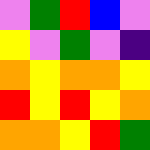[["violet", "green", "red", "blue", "violet"], ["yellow", "violet", "green", "violet", "indigo"], ["orange", "yellow", "orange", "orange", "yellow"], ["red", "yellow", "red", "yellow", "orange"], ["orange", "orange", "yellow", "red", "green"]]